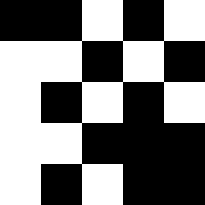[["black", "black", "white", "black", "white"], ["white", "white", "black", "white", "black"], ["white", "black", "white", "black", "white"], ["white", "white", "black", "black", "black"], ["white", "black", "white", "black", "black"]]